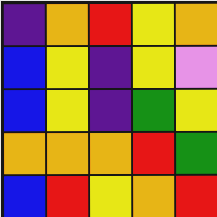[["indigo", "orange", "red", "yellow", "orange"], ["blue", "yellow", "indigo", "yellow", "violet"], ["blue", "yellow", "indigo", "green", "yellow"], ["orange", "orange", "orange", "red", "green"], ["blue", "red", "yellow", "orange", "red"]]